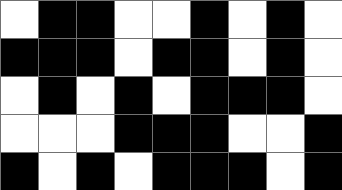[["white", "black", "black", "white", "white", "black", "white", "black", "white"], ["black", "black", "black", "white", "black", "black", "white", "black", "white"], ["white", "black", "white", "black", "white", "black", "black", "black", "white"], ["white", "white", "white", "black", "black", "black", "white", "white", "black"], ["black", "white", "black", "white", "black", "black", "black", "white", "black"]]